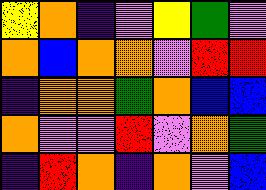[["yellow", "orange", "indigo", "violet", "yellow", "green", "violet"], ["orange", "blue", "orange", "orange", "violet", "red", "red"], ["indigo", "orange", "orange", "green", "orange", "blue", "blue"], ["orange", "violet", "violet", "red", "violet", "orange", "green"], ["indigo", "red", "orange", "indigo", "orange", "violet", "blue"]]